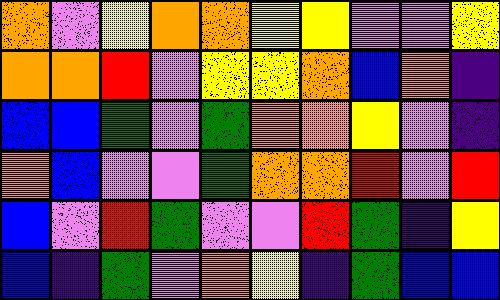[["orange", "violet", "yellow", "orange", "orange", "yellow", "yellow", "violet", "violet", "yellow"], ["orange", "orange", "red", "violet", "yellow", "yellow", "orange", "blue", "orange", "indigo"], ["blue", "blue", "green", "violet", "green", "orange", "orange", "yellow", "violet", "indigo"], ["orange", "blue", "violet", "violet", "green", "orange", "orange", "red", "violet", "red"], ["blue", "violet", "red", "green", "violet", "violet", "red", "green", "indigo", "yellow"], ["blue", "indigo", "green", "violet", "orange", "yellow", "indigo", "green", "blue", "blue"]]